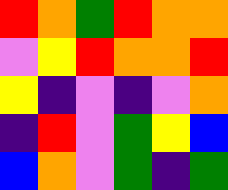[["red", "orange", "green", "red", "orange", "orange"], ["violet", "yellow", "red", "orange", "orange", "red"], ["yellow", "indigo", "violet", "indigo", "violet", "orange"], ["indigo", "red", "violet", "green", "yellow", "blue"], ["blue", "orange", "violet", "green", "indigo", "green"]]